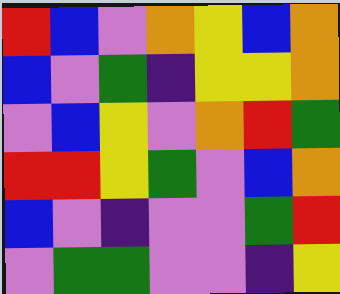[["red", "blue", "violet", "orange", "yellow", "blue", "orange"], ["blue", "violet", "green", "indigo", "yellow", "yellow", "orange"], ["violet", "blue", "yellow", "violet", "orange", "red", "green"], ["red", "red", "yellow", "green", "violet", "blue", "orange"], ["blue", "violet", "indigo", "violet", "violet", "green", "red"], ["violet", "green", "green", "violet", "violet", "indigo", "yellow"]]